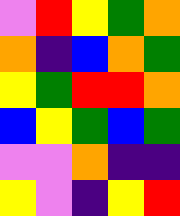[["violet", "red", "yellow", "green", "orange"], ["orange", "indigo", "blue", "orange", "green"], ["yellow", "green", "red", "red", "orange"], ["blue", "yellow", "green", "blue", "green"], ["violet", "violet", "orange", "indigo", "indigo"], ["yellow", "violet", "indigo", "yellow", "red"]]